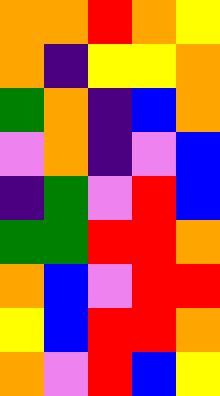[["orange", "orange", "red", "orange", "yellow"], ["orange", "indigo", "yellow", "yellow", "orange"], ["green", "orange", "indigo", "blue", "orange"], ["violet", "orange", "indigo", "violet", "blue"], ["indigo", "green", "violet", "red", "blue"], ["green", "green", "red", "red", "orange"], ["orange", "blue", "violet", "red", "red"], ["yellow", "blue", "red", "red", "orange"], ["orange", "violet", "red", "blue", "yellow"]]